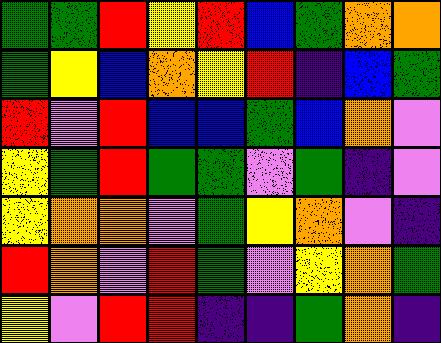[["green", "green", "red", "yellow", "red", "blue", "green", "orange", "orange"], ["green", "yellow", "blue", "orange", "yellow", "red", "indigo", "blue", "green"], ["red", "violet", "red", "blue", "blue", "green", "blue", "orange", "violet"], ["yellow", "green", "red", "green", "green", "violet", "green", "indigo", "violet"], ["yellow", "orange", "orange", "violet", "green", "yellow", "orange", "violet", "indigo"], ["red", "orange", "violet", "red", "green", "violet", "yellow", "orange", "green"], ["yellow", "violet", "red", "red", "indigo", "indigo", "green", "orange", "indigo"]]